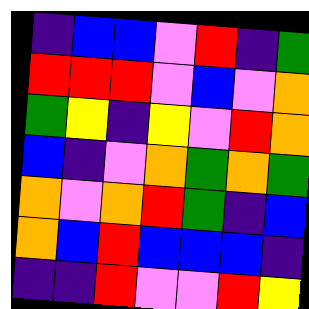[["indigo", "blue", "blue", "violet", "red", "indigo", "green"], ["red", "red", "red", "violet", "blue", "violet", "orange"], ["green", "yellow", "indigo", "yellow", "violet", "red", "orange"], ["blue", "indigo", "violet", "orange", "green", "orange", "green"], ["orange", "violet", "orange", "red", "green", "indigo", "blue"], ["orange", "blue", "red", "blue", "blue", "blue", "indigo"], ["indigo", "indigo", "red", "violet", "violet", "red", "yellow"]]